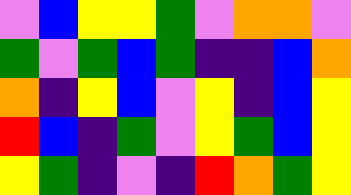[["violet", "blue", "yellow", "yellow", "green", "violet", "orange", "orange", "violet"], ["green", "violet", "green", "blue", "green", "indigo", "indigo", "blue", "orange"], ["orange", "indigo", "yellow", "blue", "violet", "yellow", "indigo", "blue", "yellow"], ["red", "blue", "indigo", "green", "violet", "yellow", "green", "blue", "yellow"], ["yellow", "green", "indigo", "violet", "indigo", "red", "orange", "green", "yellow"]]